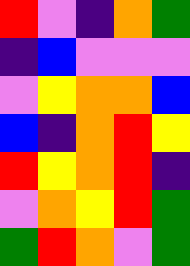[["red", "violet", "indigo", "orange", "green"], ["indigo", "blue", "violet", "violet", "violet"], ["violet", "yellow", "orange", "orange", "blue"], ["blue", "indigo", "orange", "red", "yellow"], ["red", "yellow", "orange", "red", "indigo"], ["violet", "orange", "yellow", "red", "green"], ["green", "red", "orange", "violet", "green"]]